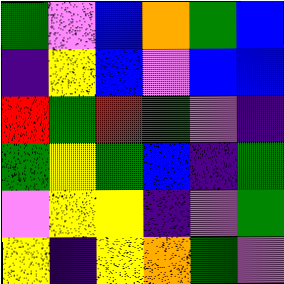[["green", "violet", "blue", "orange", "green", "blue"], ["indigo", "yellow", "blue", "violet", "blue", "blue"], ["red", "green", "red", "green", "violet", "indigo"], ["green", "yellow", "green", "blue", "indigo", "green"], ["violet", "yellow", "yellow", "indigo", "violet", "green"], ["yellow", "indigo", "yellow", "orange", "green", "violet"]]